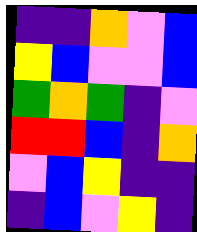[["indigo", "indigo", "orange", "violet", "blue"], ["yellow", "blue", "violet", "violet", "blue"], ["green", "orange", "green", "indigo", "violet"], ["red", "red", "blue", "indigo", "orange"], ["violet", "blue", "yellow", "indigo", "indigo"], ["indigo", "blue", "violet", "yellow", "indigo"]]